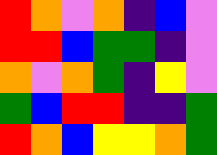[["red", "orange", "violet", "orange", "indigo", "blue", "violet"], ["red", "red", "blue", "green", "green", "indigo", "violet"], ["orange", "violet", "orange", "green", "indigo", "yellow", "violet"], ["green", "blue", "red", "red", "indigo", "indigo", "green"], ["red", "orange", "blue", "yellow", "yellow", "orange", "green"]]